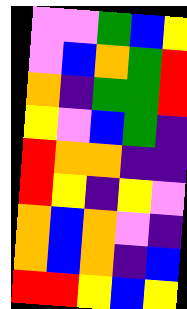[["violet", "violet", "green", "blue", "yellow"], ["violet", "blue", "orange", "green", "red"], ["orange", "indigo", "green", "green", "red"], ["yellow", "violet", "blue", "green", "indigo"], ["red", "orange", "orange", "indigo", "indigo"], ["red", "yellow", "indigo", "yellow", "violet"], ["orange", "blue", "orange", "violet", "indigo"], ["orange", "blue", "orange", "indigo", "blue"], ["red", "red", "yellow", "blue", "yellow"]]